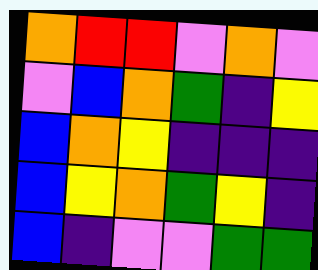[["orange", "red", "red", "violet", "orange", "violet"], ["violet", "blue", "orange", "green", "indigo", "yellow"], ["blue", "orange", "yellow", "indigo", "indigo", "indigo"], ["blue", "yellow", "orange", "green", "yellow", "indigo"], ["blue", "indigo", "violet", "violet", "green", "green"]]